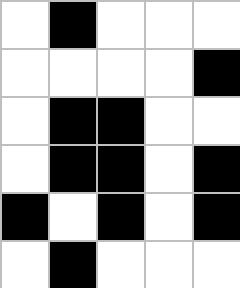[["white", "black", "white", "white", "white"], ["white", "white", "white", "white", "black"], ["white", "black", "black", "white", "white"], ["white", "black", "black", "white", "black"], ["black", "white", "black", "white", "black"], ["white", "black", "white", "white", "white"]]